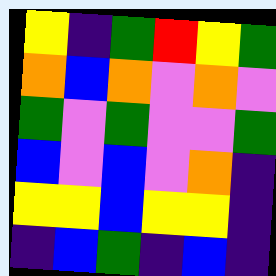[["yellow", "indigo", "green", "red", "yellow", "green"], ["orange", "blue", "orange", "violet", "orange", "violet"], ["green", "violet", "green", "violet", "violet", "green"], ["blue", "violet", "blue", "violet", "orange", "indigo"], ["yellow", "yellow", "blue", "yellow", "yellow", "indigo"], ["indigo", "blue", "green", "indigo", "blue", "indigo"]]